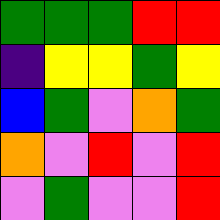[["green", "green", "green", "red", "red"], ["indigo", "yellow", "yellow", "green", "yellow"], ["blue", "green", "violet", "orange", "green"], ["orange", "violet", "red", "violet", "red"], ["violet", "green", "violet", "violet", "red"]]